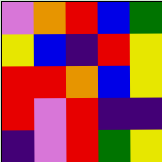[["violet", "orange", "red", "blue", "green"], ["yellow", "blue", "indigo", "red", "yellow"], ["red", "red", "orange", "blue", "yellow"], ["red", "violet", "red", "indigo", "indigo"], ["indigo", "violet", "red", "green", "yellow"]]